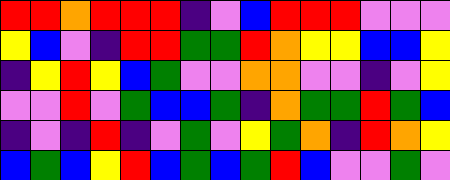[["red", "red", "orange", "red", "red", "red", "indigo", "violet", "blue", "red", "red", "red", "violet", "violet", "violet"], ["yellow", "blue", "violet", "indigo", "red", "red", "green", "green", "red", "orange", "yellow", "yellow", "blue", "blue", "yellow"], ["indigo", "yellow", "red", "yellow", "blue", "green", "violet", "violet", "orange", "orange", "violet", "violet", "indigo", "violet", "yellow"], ["violet", "violet", "red", "violet", "green", "blue", "blue", "green", "indigo", "orange", "green", "green", "red", "green", "blue"], ["indigo", "violet", "indigo", "red", "indigo", "violet", "green", "violet", "yellow", "green", "orange", "indigo", "red", "orange", "yellow"], ["blue", "green", "blue", "yellow", "red", "blue", "green", "blue", "green", "red", "blue", "violet", "violet", "green", "violet"]]